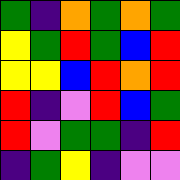[["green", "indigo", "orange", "green", "orange", "green"], ["yellow", "green", "red", "green", "blue", "red"], ["yellow", "yellow", "blue", "red", "orange", "red"], ["red", "indigo", "violet", "red", "blue", "green"], ["red", "violet", "green", "green", "indigo", "red"], ["indigo", "green", "yellow", "indigo", "violet", "violet"]]